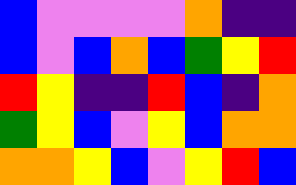[["blue", "violet", "violet", "violet", "violet", "orange", "indigo", "indigo"], ["blue", "violet", "blue", "orange", "blue", "green", "yellow", "red"], ["red", "yellow", "indigo", "indigo", "red", "blue", "indigo", "orange"], ["green", "yellow", "blue", "violet", "yellow", "blue", "orange", "orange"], ["orange", "orange", "yellow", "blue", "violet", "yellow", "red", "blue"]]